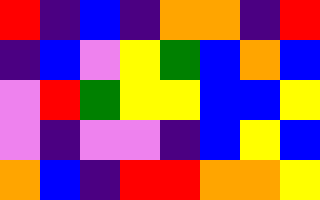[["red", "indigo", "blue", "indigo", "orange", "orange", "indigo", "red"], ["indigo", "blue", "violet", "yellow", "green", "blue", "orange", "blue"], ["violet", "red", "green", "yellow", "yellow", "blue", "blue", "yellow"], ["violet", "indigo", "violet", "violet", "indigo", "blue", "yellow", "blue"], ["orange", "blue", "indigo", "red", "red", "orange", "orange", "yellow"]]